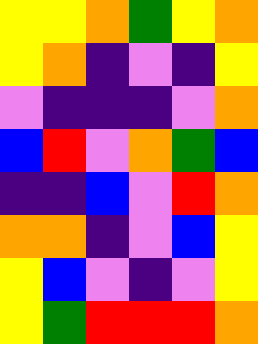[["yellow", "yellow", "orange", "green", "yellow", "orange"], ["yellow", "orange", "indigo", "violet", "indigo", "yellow"], ["violet", "indigo", "indigo", "indigo", "violet", "orange"], ["blue", "red", "violet", "orange", "green", "blue"], ["indigo", "indigo", "blue", "violet", "red", "orange"], ["orange", "orange", "indigo", "violet", "blue", "yellow"], ["yellow", "blue", "violet", "indigo", "violet", "yellow"], ["yellow", "green", "red", "red", "red", "orange"]]